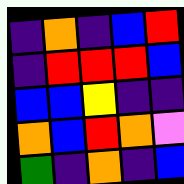[["indigo", "orange", "indigo", "blue", "red"], ["indigo", "red", "red", "red", "blue"], ["blue", "blue", "yellow", "indigo", "indigo"], ["orange", "blue", "red", "orange", "violet"], ["green", "indigo", "orange", "indigo", "blue"]]